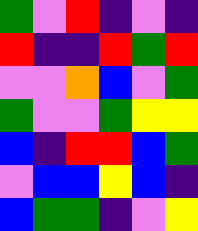[["green", "violet", "red", "indigo", "violet", "indigo"], ["red", "indigo", "indigo", "red", "green", "red"], ["violet", "violet", "orange", "blue", "violet", "green"], ["green", "violet", "violet", "green", "yellow", "yellow"], ["blue", "indigo", "red", "red", "blue", "green"], ["violet", "blue", "blue", "yellow", "blue", "indigo"], ["blue", "green", "green", "indigo", "violet", "yellow"]]